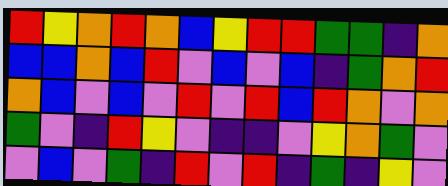[["red", "yellow", "orange", "red", "orange", "blue", "yellow", "red", "red", "green", "green", "indigo", "orange"], ["blue", "blue", "orange", "blue", "red", "violet", "blue", "violet", "blue", "indigo", "green", "orange", "red"], ["orange", "blue", "violet", "blue", "violet", "red", "violet", "red", "blue", "red", "orange", "violet", "orange"], ["green", "violet", "indigo", "red", "yellow", "violet", "indigo", "indigo", "violet", "yellow", "orange", "green", "violet"], ["violet", "blue", "violet", "green", "indigo", "red", "violet", "red", "indigo", "green", "indigo", "yellow", "violet"]]